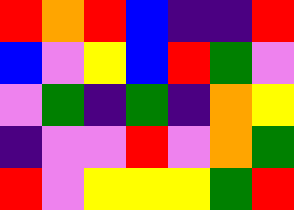[["red", "orange", "red", "blue", "indigo", "indigo", "red"], ["blue", "violet", "yellow", "blue", "red", "green", "violet"], ["violet", "green", "indigo", "green", "indigo", "orange", "yellow"], ["indigo", "violet", "violet", "red", "violet", "orange", "green"], ["red", "violet", "yellow", "yellow", "yellow", "green", "red"]]